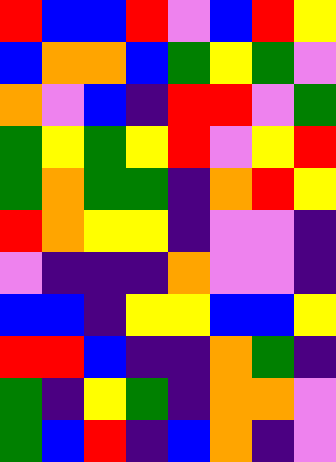[["red", "blue", "blue", "red", "violet", "blue", "red", "yellow"], ["blue", "orange", "orange", "blue", "green", "yellow", "green", "violet"], ["orange", "violet", "blue", "indigo", "red", "red", "violet", "green"], ["green", "yellow", "green", "yellow", "red", "violet", "yellow", "red"], ["green", "orange", "green", "green", "indigo", "orange", "red", "yellow"], ["red", "orange", "yellow", "yellow", "indigo", "violet", "violet", "indigo"], ["violet", "indigo", "indigo", "indigo", "orange", "violet", "violet", "indigo"], ["blue", "blue", "indigo", "yellow", "yellow", "blue", "blue", "yellow"], ["red", "red", "blue", "indigo", "indigo", "orange", "green", "indigo"], ["green", "indigo", "yellow", "green", "indigo", "orange", "orange", "violet"], ["green", "blue", "red", "indigo", "blue", "orange", "indigo", "violet"]]